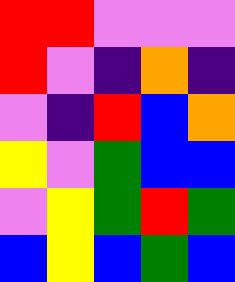[["red", "red", "violet", "violet", "violet"], ["red", "violet", "indigo", "orange", "indigo"], ["violet", "indigo", "red", "blue", "orange"], ["yellow", "violet", "green", "blue", "blue"], ["violet", "yellow", "green", "red", "green"], ["blue", "yellow", "blue", "green", "blue"]]